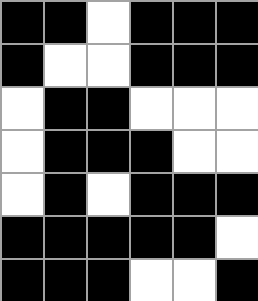[["black", "black", "white", "black", "black", "black"], ["black", "white", "white", "black", "black", "black"], ["white", "black", "black", "white", "white", "white"], ["white", "black", "black", "black", "white", "white"], ["white", "black", "white", "black", "black", "black"], ["black", "black", "black", "black", "black", "white"], ["black", "black", "black", "white", "white", "black"]]